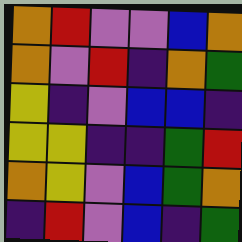[["orange", "red", "violet", "violet", "blue", "orange"], ["orange", "violet", "red", "indigo", "orange", "green"], ["yellow", "indigo", "violet", "blue", "blue", "indigo"], ["yellow", "yellow", "indigo", "indigo", "green", "red"], ["orange", "yellow", "violet", "blue", "green", "orange"], ["indigo", "red", "violet", "blue", "indigo", "green"]]